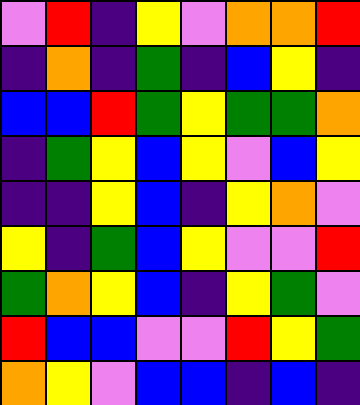[["violet", "red", "indigo", "yellow", "violet", "orange", "orange", "red"], ["indigo", "orange", "indigo", "green", "indigo", "blue", "yellow", "indigo"], ["blue", "blue", "red", "green", "yellow", "green", "green", "orange"], ["indigo", "green", "yellow", "blue", "yellow", "violet", "blue", "yellow"], ["indigo", "indigo", "yellow", "blue", "indigo", "yellow", "orange", "violet"], ["yellow", "indigo", "green", "blue", "yellow", "violet", "violet", "red"], ["green", "orange", "yellow", "blue", "indigo", "yellow", "green", "violet"], ["red", "blue", "blue", "violet", "violet", "red", "yellow", "green"], ["orange", "yellow", "violet", "blue", "blue", "indigo", "blue", "indigo"]]